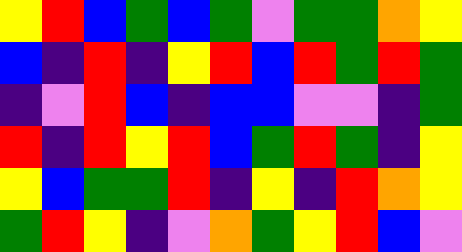[["yellow", "red", "blue", "green", "blue", "green", "violet", "green", "green", "orange", "yellow"], ["blue", "indigo", "red", "indigo", "yellow", "red", "blue", "red", "green", "red", "green"], ["indigo", "violet", "red", "blue", "indigo", "blue", "blue", "violet", "violet", "indigo", "green"], ["red", "indigo", "red", "yellow", "red", "blue", "green", "red", "green", "indigo", "yellow"], ["yellow", "blue", "green", "green", "red", "indigo", "yellow", "indigo", "red", "orange", "yellow"], ["green", "red", "yellow", "indigo", "violet", "orange", "green", "yellow", "red", "blue", "violet"]]